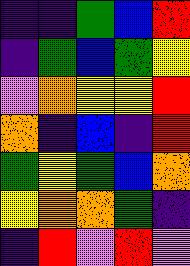[["indigo", "indigo", "green", "blue", "red"], ["indigo", "green", "blue", "green", "yellow"], ["violet", "orange", "yellow", "yellow", "red"], ["orange", "indigo", "blue", "indigo", "red"], ["green", "yellow", "green", "blue", "orange"], ["yellow", "orange", "orange", "green", "indigo"], ["indigo", "red", "violet", "red", "violet"]]